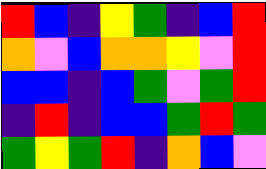[["red", "blue", "indigo", "yellow", "green", "indigo", "blue", "red"], ["orange", "violet", "blue", "orange", "orange", "yellow", "violet", "red"], ["blue", "blue", "indigo", "blue", "green", "violet", "green", "red"], ["indigo", "red", "indigo", "blue", "blue", "green", "red", "green"], ["green", "yellow", "green", "red", "indigo", "orange", "blue", "violet"]]